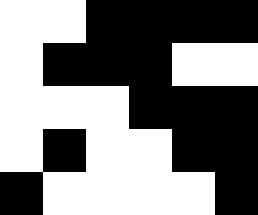[["white", "white", "black", "black", "black", "black"], ["white", "black", "black", "black", "white", "white"], ["white", "white", "white", "black", "black", "black"], ["white", "black", "white", "white", "black", "black"], ["black", "white", "white", "white", "white", "black"]]